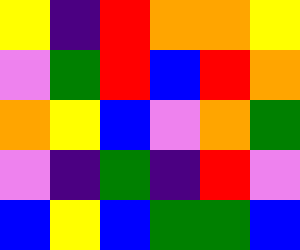[["yellow", "indigo", "red", "orange", "orange", "yellow"], ["violet", "green", "red", "blue", "red", "orange"], ["orange", "yellow", "blue", "violet", "orange", "green"], ["violet", "indigo", "green", "indigo", "red", "violet"], ["blue", "yellow", "blue", "green", "green", "blue"]]